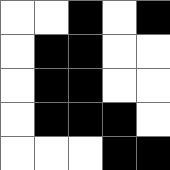[["white", "white", "black", "white", "black"], ["white", "black", "black", "white", "white"], ["white", "black", "black", "white", "white"], ["white", "black", "black", "black", "white"], ["white", "white", "white", "black", "black"]]